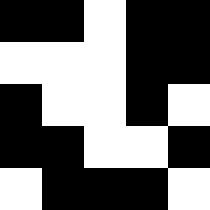[["black", "black", "white", "black", "black"], ["white", "white", "white", "black", "black"], ["black", "white", "white", "black", "white"], ["black", "black", "white", "white", "black"], ["white", "black", "black", "black", "white"]]